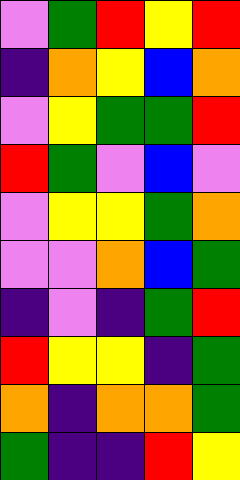[["violet", "green", "red", "yellow", "red"], ["indigo", "orange", "yellow", "blue", "orange"], ["violet", "yellow", "green", "green", "red"], ["red", "green", "violet", "blue", "violet"], ["violet", "yellow", "yellow", "green", "orange"], ["violet", "violet", "orange", "blue", "green"], ["indigo", "violet", "indigo", "green", "red"], ["red", "yellow", "yellow", "indigo", "green"], ["orange", "indigo", "orange", "orange", "green"], ["green", "indigo", "indigo", "red", "yellow"]]